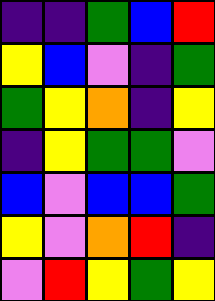[["indigo", "indigo", "green", "blue", "red"], ["yellow", "blue", "violet", "indigo", "green"], ["green", "yellow", "orange", "indigo", "yellow"], ["indigo", "yellow", "green", "green", "violet"], ["blue", "violet", "blue", "blue", "green"], ["yellow", "violet", "orange", "red", "indigo"], ["violet", "red", "yellow", "green", "yellow"]]